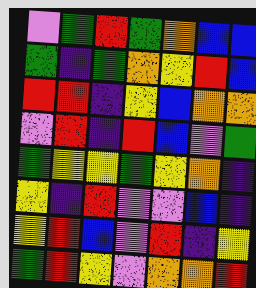[["violet", "green", "red", "green", "orange", "blue", "blue"], ["green", "indigo", "green", "orange", "yellow", "red", "blue"], ["red", "red", "indigo", "yellow", "blue", "orange", "orange"], ["violet", "red", "indigo", "red", "blue", "violet", "green"], ["green", "yellow", "yellow", "green", "yellow", "orange", "indigo"], ["yellow", "indigo", "red", "violet", "violet", "blue", "indigo"], ["yellow", "red", "blue", "violet", "red", "indigo", "yellow"], ["green", "red", "yellow", "violet", "orange", "orange", "red"]]